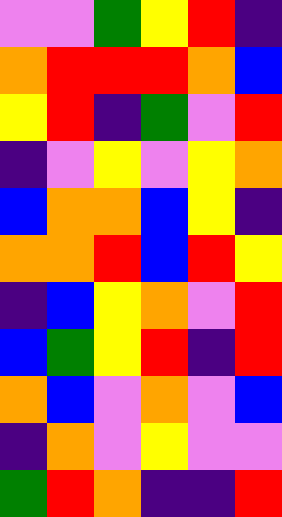[["violet", "violet", "green", "yellow", "red", "indigo"], ["orange", "red", "red", "red", "orange", "blue"], ["yellow", "red", "indigo", "green", "violet", "red"], ["indigo", "violet", "yellow", "violet", "yellow", "orange"], ["blue", "orange", "orange", "blue", "yellow", "indigo"], ["orange", "orange", "red", "blue", "red", "yellow"], ["indigo", "blue", "yellow", "orange", "violet", "red"], ["blue", "green", "yellow", "red", "indigo", "red"], ["orange", "blue", "violet", "orange", "violet", "blue"], ["indigo", "orange", "violet", "yellow", "violet", "violet"], ["green", "red", "orange", "indigo", "indigo", "red"]]